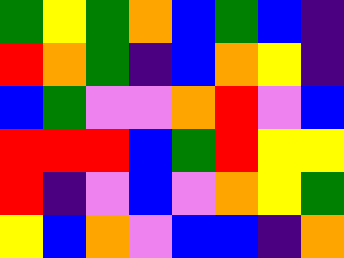[["green", "yellow", "green", "orange", "blue", "green", "blue", "indigo"], ["red", "orange", "green", "indigo", "blue", "orange", "yellow", "indigo"], ["blue", "green", "violet", "violet", "orange", "red", "violet", "blue"], ["red", "red", "red", "blue", "green", "red", "yellow", "yellow"], ["red", "indigo", "violet", "blue", "violet", "orange", "yellow", "green"], ["yellow", "blue", "orange", "violet", "blue", "blue", "indigo", "orange"]]